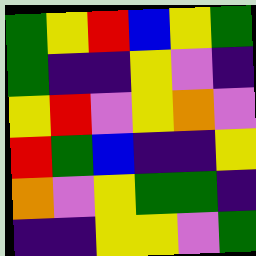[["green", "yellow", "red", "blue", "yellow", "green"], ["green", "indigo", "indigo", "yellow", "violet", "indigo"], ["yellow", "red", "violet", "yellow", "orange", "violet"], ["red", "green", "blue", "indigo", "indigo", "yellow"], ["orange", "violet", "yellow", "green", "green", "indigo"], ["indigo", "indigo", "yellow", "yellow", "violet", "green"]]